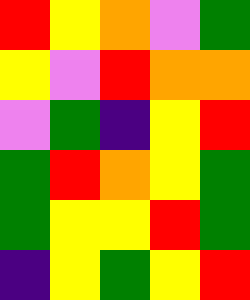[["red", "yellow", "orange", "violet", "green"], ["yellow", "violet", "red", "orange", "orange"], ["violet", "green", "indigo", "yellow", "red"], ["green", "red", "orange", "yellow", "green"], ["green", "yellow", "yellow", "red", "green"], ["indigo", "yellow", "green", "yellow", "red"]]